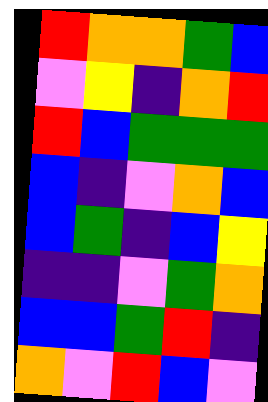[["red", "orange", "orange", "green", "blue"], ["violet", "yellow", "indigo", "orange", "red"], ["red", "blue", "green", "green", "green"], ["blue", "indigo", "violet", "orange", "blue"], ["blue", "green", "indigo", "blue", "yellow"], ["indigo", "indigo", "violet", "green", "orange"], ["blue", "blue", "green", "red", "indigo"], ["orange", "violet", "red", "blue", "violet"]]